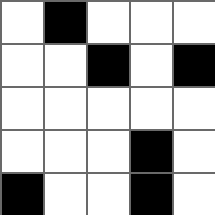[["white", "black", "white", "white", "white"], ["white", "white", "black", "white", "black"], ["white", "white", "white", "white", "white"], ["white", "white", "white", "black", "white"], ["black", "white", "white", "black", "white"]]